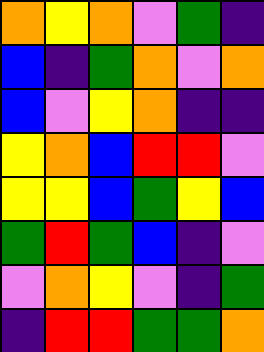[["orange", "yellow", "orange", "violet", "green", "indigo"], ["blue", "indigo", "green", "orange", "violet", "orange"], ["blue", "violet", "yellow", "orange", "indigo", "indigo"], ["yellow", "orange", "blue", "red", "red", "violet"], ["yellow", "yellow", "blue", "green", "yellow", "blue"], ["green", "red", "green", "blue", "indigo", "violet"], ["violet", "orange", "yellow", "violet", "indigo", "green"], ["indigo", "red", "red", "green", "green", "orange"]]